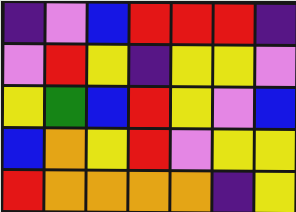[["indigo", "violet", "blue", "red", "red", "red", "indigo"], ["violet", "red", "yellow", "indigo", "yellow", "yellow", "violet"], ["yellow", "green", "blue", "red", "yellow", "violet", "blue"], ["blue", "orange", "yellow", "red", "violet", "yellow", "yellow"], ["red", "orange", "orange", "orange", "orange", "indigo", "yellow"]]